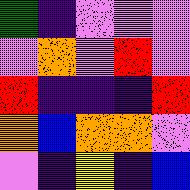[["green", "indigo", "violet", "violet", "violet"], ["violet", "orange", "violet", "red", "violet"], ["red", "indigo", "indigo", "indigo", "red"], ["orange", "blue", "orange", "orange", "violet"], ["violet", "indigo", "yellow", "indigo", "blue"]]